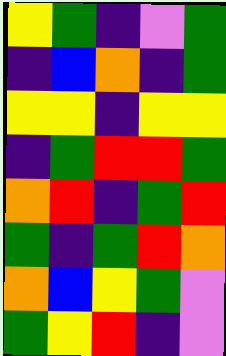[["yellow", "green", "indigo", "violet", "green"], ["indigo", "blue", "orange", "indigo", "green"], ["yellow", "yellow", "indigo", "yellow", "yellow"], ["indigo", "green", "red", "red", "green"], ["orange", "red", "indigo", "green", "red"], ["green", "indigo", "green", "red", "orange"], ["orange", "blue", "yellow", "green", "violet"], ["green", "yellow", "red", "indigo", "violet"]]